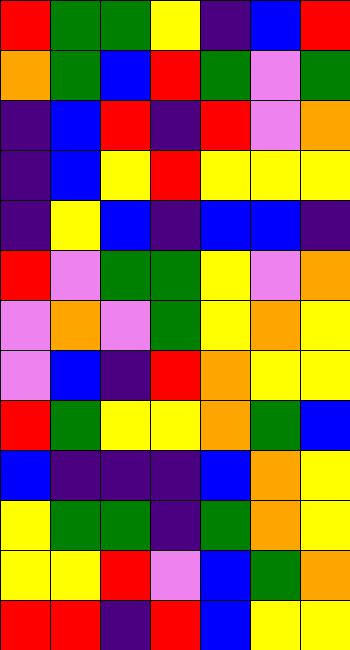[["red", "green", "green", "yellow", "indigo", "blue", "red"], ["orange", "green", "blue", "red", "green", "violet", "green"], ["indigo", "blue", "red", "indigo", "red", "violet", "orange"], ["indigo", "blue", "yellow", "red", "yellow", "yellow", "yellow"], ["indigo", "yellow", "blue", "indigo", "blue", "blue", "indigo"], ["red", "violet", "green", "green", "yellow", "violet", "orange"], ["violet", "orange", "violet", "green", "yellow", "orange", "yellow"], ["violet", "blue", "indigo", "red", "orange", "yellow", "yellow"], ["red", "green", "yellow", "yellow", "orange", "green", "blue"], ["blue", "indigo", "indigo", "indigo", "blue", "orange", "yellow"], ["yellow", "green", "green", "indigo", "green", "orange", "yellow"], ["yellow", "yellow", "red", "violet", "blue", "green", "orange"], ["red", "red", "indigo", "red", "blue", "yellow", "yellow"]]